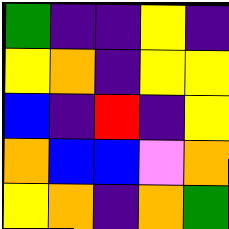[["green", "indigo", "indigo", "yellow", "indigo"], ["yellow", "orange", "indigo", "yellow", "yellow"], ["blue", "indigo", "red", "indigo", "yellow"], ["orange", "blue", "blue", "violet", "orange"], ["yellow", "orange", "indigo", "orange", "green"]]